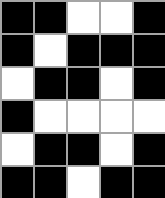[["black", "black", "white", "white", "black"], ["black", "white", "black", "black", "black"], ["white", "black", "black", "white", "black"], ["black", "white", "white", "white", "white"], ["white", "black", "black", "white", "black"], ["black", "black", "white", "black", "black"]]